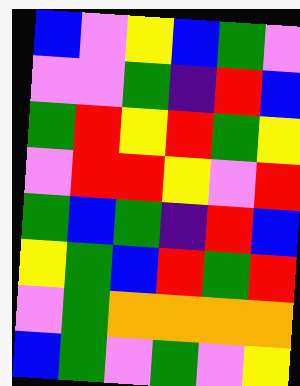[["blue", "violet", "yellow", "blue", "green", "violet"], ["violet", "violet", "green", "indigo", "red", "blue"], ["green", "red", "yellow", "red", "green", "yellow"], ["violet", "red", "red", "yellow", "violet", "red"], ["green", "blue", "green", "indigo", "red", "blue"], ["yellow", "green", "blue", "red", "green", "red"], ["violet", "green", "orange", "orange", "orange", "orange"], ["blue", "green", "violet", "green", "violet", "yellow"]]